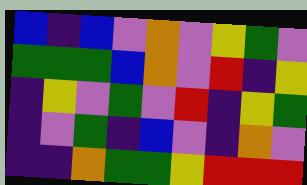[["blue", "indigo", "blue", "violet", "orange", "violet", "yellow", "green", "violet"], ["green", "green", "green", "blue", "orange", "violet", "red", "indigo", "yellow"], ["indigo", "yellow", "violet", "green", "violet", "red", "indigo", "yellow", "green"], ["indigo", "violet", "green", "indigo", "blue", "violet", "indigo", "orange", "violet"], ["indigo", "indigo", "orange", "green", "green", "yellow", "red", "red", "red"]]